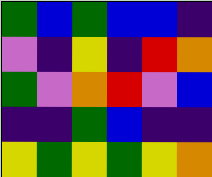[["green", "blue", "green", "blue", "blue", "indigo"], ["violet", "indigo", "yellow", "indigo", "red", "orange"], ["green", "violet", "orange", "red", "violet", "blue"], ["indigo", "indigo", "green", "blue", "indigo", "indigo"], ["yellow", "green", "yellow", "green", "yellow", "orange"]]